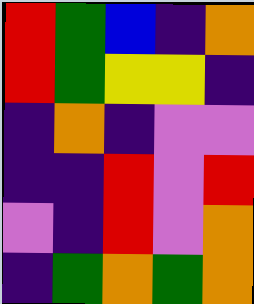[["red", "green", "blue", "indigo", "orange"], ["red", "green", "yellow", "yellow", "indigo"], ["indigo", "orange", "indigo", "violet", "violet"], ["indigo", "indigo", "red", "violet", "red"], ["violet", "indigo", "red", "violet", "orange"], ["indigo", "green", "orange", "green", "orange"]]